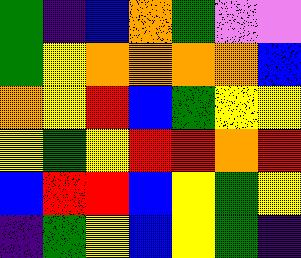[["green", "indigo", "blue", "orange", "green", "violet", "violet"], ["green", "yellow", "orange", "orange", "orange", "orange", "blue"], ["orange", "yellow", "red", "blue", "green", "yellow", "yellow"], ["yellow", "green", "yellow", "red", "red", "orange", "red"], ["blue", "red", "red", "blue", "yellow", "green", "yellow"], ["indigo", "green", "yellow", "blue", "yellow", "green", "indigo"]]